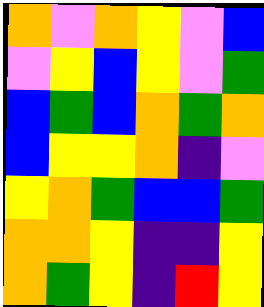[["orange", "violet", "orange", "yellow", "violet", "blue"], ["violet", "yellow", "blue", "yellow", "violet", "green"], ["blue", "green", "blue", "orange", "green", "orange"], ["blue", "yellow", "yellow", "orange", "indigo", "violet"], ["yellow", "orange", "green", "blue", "blue", "green"], ["orange", "orange", "yellow", "indigo", "indigo", "yellow"], ["orange", "green", "yellow", "indigo", "red", "yellow"]]